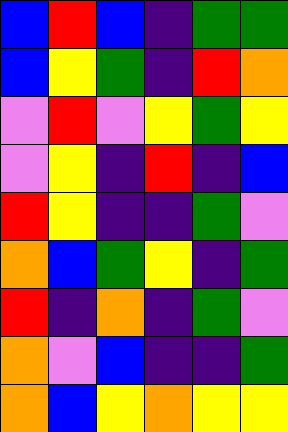[["blue", "red", "blue", "indigo", "green", "green"], ["blue", "yellow", "green", "indigo", "red", "orange"], ["violet", "red", "violet", "yellow", "green", "yellow"], ["violet", "yellow", "indigo", "red", "indigo", "blue"], ["red", "yellow", "indigo", "indigo", "green", "violet"], ["orange", "blue", "green", "yellow", "indigo", "green"], ["red", "indigo", "orange", "indigo", "green", "violet"], ["orange", "violet", "blue", "indigo", "indigo", "green"], ["orange", "blue", "yellow", "orange", "yellow", "yellow"]]